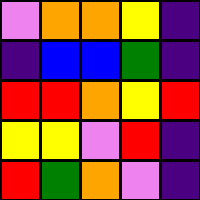[["violet", "orange", "orange", "yellow", "indigo"], ["indigo", "blue", "blue", "green", "indigo"], ["red", "red", "orange", "yellow", "red"], ["yellow", "yellow", "violet", "red", "indigo"], ["red", "green", "orange", "violet", "indigo"]]